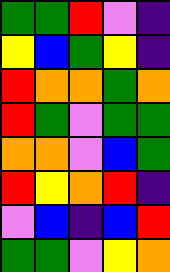[["green", "green", "red", "violet", "indigo"], ["yellow", "blue", "green", "yellow", "indigo"], ["red", "orange", "orange", "green", "orange"], ["red", "green", "violet", "green", "green"], ["orange", "orange", "violet", "blue", "green"], ["red", "yellow", "orange", "red", "indigo"], ["violet", "blue", "indigo", "blue", "red"], ["green", "green", "violet", "yellow", "orange"]]